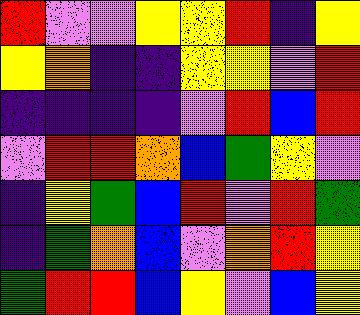[["red", "violet", "violet", "yellow", "yellow", "red", "indigo", "yellow"], ["yellow", "orange", "indigo", "indigo", "yellow", "yellow", "violet", "red"], ["indigo", "indigo", "indigo", "indigo", "violet", "red", "blue", "red"], ["violet", "red", "red", "orange", "blue", "green", "yellow", "violet"], ["indigo", "yellow", "green", "blue", "red", "violet", "red", "green"], ["indigo", "green", "orange", "blue", "violet", "orange", "red", "yellow"], ["green", "red", "red", "blue", "yellow", "violet", "blue", "yellow"]]